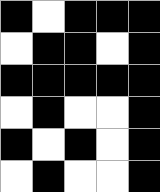[["black", "white", "black", "black", "black"], ["white", "black", "black", "white", "black"], ["black", "black", "black", "black", "black"], ["white", "black", "white", "white", "black"], ["black", "white", "black", "white", "black"], ["white", "black", "white", "white", "black"]]